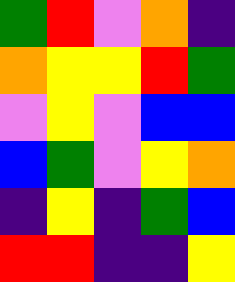[["green", "red", "violet", "orange", "indigo"], ["orange", "yellow", "yellow", "red", "green"], ["violet", "yellow", "violet", "blue", "blue"], ["blue", "green", "violet", "yellow", "orange"], ["indigo", "yellow", "indigo", "green", "blue"], ["red", "red", "indigo", "indigo", "yellow"]]